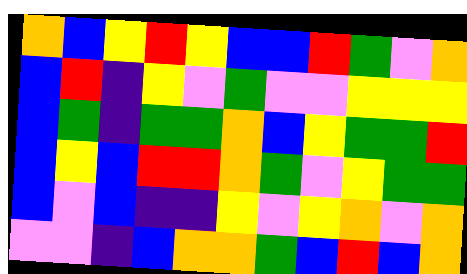[["orange", "blue", "yellow", "red", "yellow", "blue", "blue", "red", "green", "violet", "orange"], ["blue", "red", "indigo", "yellow", "violet", "green", "violet", "violet", "yellow", "yellow", "yellow"], ["blue", "green", "indigo", "green", "green", "orange", "blue", "yellow", "green", "green", "red"], ["blue", "yellow", "blue", "red", "red", "orange", "green", "violet", "yellow", "green", "green"], ["blue", "violet", "blue", "indigo", "indigo", "yellow", "violet", "yellow", "orange", "violet", "orange"], ["violet", "violet", "indigo", "blue", "orange", "orange", "green", "blue", "red", "blue", "orange"]]